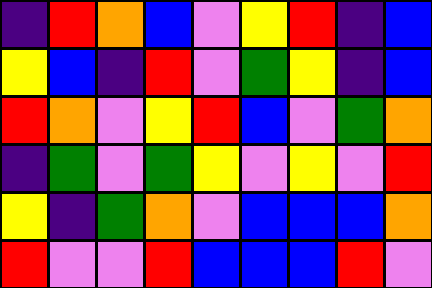[["indigo", "red", "orange", "blue", "violet", "yellow", "red", "indigo", "blue"], ["yellow", "blue", "indigo", "red", "violet", "green", "yellow", "indigo", "blue"], ["red", "orange", "violet", "yellow", "red", "blue", "violet", "green", "orange"], ["indigo", "green", "violet", "green", "yellow", "violet", "yellow", "violet", "red"], ["yellow", "indigo", "green", "orange", "violet", "blue", "blue", "blue", "orange"], ["red", "violet", "violet", "red", "blue", "blue", "blue", "red", "violet"]]